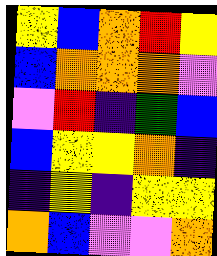[["yellow", "blue", "orange", "red", "yellow"], ["blue", "orange", "orange", "orange", "violet"], ["violet", "red", "indigo", "green", "blue"], ["blue", "yellow", "yellow", "orange", "indigo"], ["indigo", "yellow", "indigo", "yellow", "yellow"], ["orange", "blue", "violet", "violet", "orange"]]